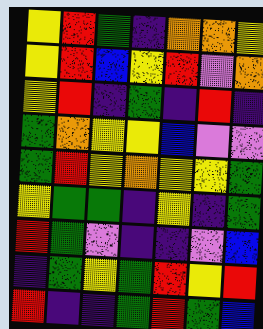[["yellow", "red", "green", "indigo", "orange", "orange", "yellow"], ["yellow", "red", "blue", "yellow", "red", "violet", "orange"], ["yellow", "red", "indigo", "green", "indigo", "red", "indigo"], ["green", "orange", "yellow", "yellow", "blue", "violet", "violet"], ["green", "red", "yellow", "orange", "yellow", "yellow", "green"], ["yellow", "green", "green", "indigo", "yellow", "indigo", "green"], ["red", "green", "violet", "indigo", "indigo", "violet", "blue"], ["indigo", "green", "yellow", "green", "red", "yellow", "red"], ["red", "indigo", "indigo", "green", "red", "green", "blue"]]